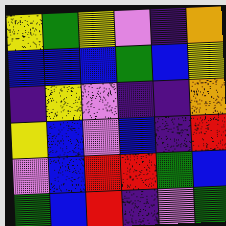[["yellow", "green", "yellow", "violet", "indigo", "orange"], ["blue", "blue", "blue", "green", "blue", "yellow"], ["indigo", "yellow", "violet", "indigo", "indigo", "orange"], ["yellow", "blue", "violet", "blue", "indigo", "red"], ["violet", "blue", "red", "red", "green", "blue"], ["green", "blue", "red", "indigo", "violet", "green"]]